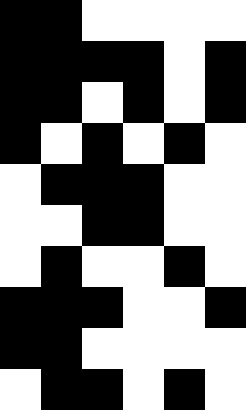[["black", "black", "white", "white", "white", "white"], ["black", "black", "black", "black", "white", "black"], ["black", "black", "white", "black", "white", "black"], ["black", "white", "black", "white", "black", "white"], ["white", "black", "black", "black", "white", "white"], ["white", "white", "black", "black", "white", "white"], ["white", "black", "white", "white", "black", "white"], ["black", "black", "black", "white", "white", "black"], ["black", "black", "white", "white", "white", "white"], ["white", "black", "black", "white", "black", "white"]]